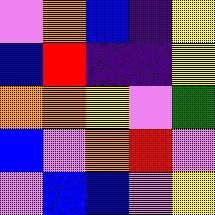[["violet", "orange", "blue", "indigo", "yellow"], ["blue", "red", "indigo", "indigo", "yellow"], ["orange", "orange", "yellow", "violet", "green"], ["blue", "violet", "orange", "red", "violet"], ["violet", "blue", "blue", "violet", "yellow"]]